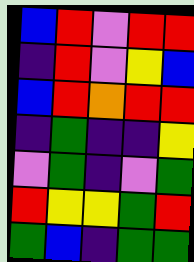[["blue", "red", "violet", "red", "red"], ["indigo", "red", "violet", "yellow", "blue"], ["blue", "red", "orange", "red", "red"], ["indigo", "green", "indigo", "indigo", "yellow"], ["violet", "green", "indigo", "violet", "green"], ["red", "yellow", "yellow", "green", "red"], ["green", "blue", "indigo", "green", "green"]]